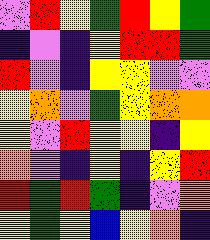[["violet", "red", "yellow", "green", "red", "yellow", "green"], ["indigo", "violet", "indigo", "yellow", "red", "red", "green"], ["red", "violet", "indigo", "yellow", "yellow", "violet", "violet"], ["yellow", "orange", "violet", "green", "yellow", "orange", "orange"], ["yellow", "violet", "red", "yellow", "yellow", "indigo", "yellow"], ["orange", "violet", "indigo", "yellow", "indigo", "yellow", "red"], ["red", "green", "red", "green", "indigo", "violet", "orange"], ["yellow", "green", "yellow", "blue", "yellow", "orange", "indigo"]]